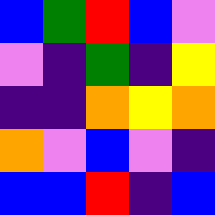[["blue", "green", "red", "blue", "violet"], ["violet", "indigo", "green", "indigo", "yellow"], ["indigo", "indigo", "orange", "yellow", "orange"], ["orange", "violet", "blue", "violet", "indigo"], ["blue", "blue", "red", "indigo", "blue"]]